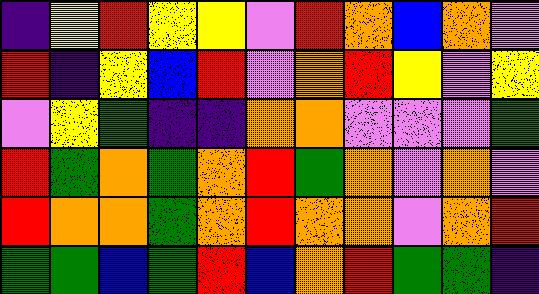[["indigo", "yellow", "red", "yellow", "yellow", "violet", "red", "orange", "blue", "orange", "violet"], ["red", "indigo", "yellow", "blue", "red", "violet", "orange", "red", "yellow", "violet", "yellow"], ["violet", "yellow", "green", "indigo", "indigo", "orange", "orange", "violet", "violet", "violet", "green"], ["red", "green", "orange", "green", "orange", "red", "green", "orange", "violet", "orange", "violet"], ["red", "orange", "orange", "green", "orange", "red", "orange", "orange", "violet", "orange", "red"], ["green", "green", "blue", "green", "red", "blue", "orange", "red", "green", "green", "indigo"]]